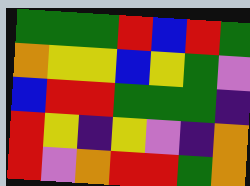[["green", "green", "green", "red", "blue", "red", "green"], ["orange", "yellow", "yellow", "blue", "yellow", "green", "violet"], ["blue", "red", "red", "green", "green", "green", "indigo"], ["red", "yellow", "indigo", "yellow", "violet", "indigo", "orange"], ["red", "violet", "orange", "red", "red", "green", "orange"]]